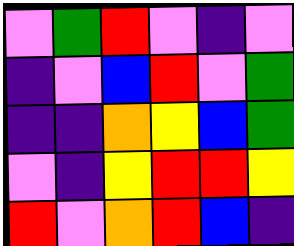[["violet", "green", "red", "violet", "indigo", "violet"], ["indigo", "violet", "blue", "red", "violet", "green"], ["indigo", "indigo", "orange", "yellow", "blue", "green"], ["violet", "indigo", "yellow", "red", "red", "yellow"], ["red", "violet", "orange", "red", "blue", "indigo"]]